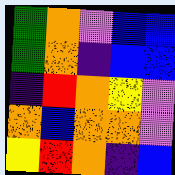[["green", "orange", "violet", "blue", "blue"], ["green", "orange", "indigo", "blue", "blue"], ["indigo", "red", "orange", "yellow", "violet"], ["orange", "blue", "orange", "orange", "violet"], ["yellow", "red", "orange", "indigo", "blue"]]